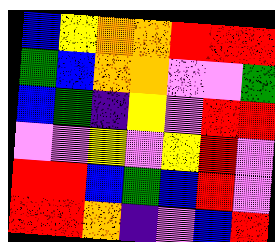[["blue", "yellow", "orange", "orange", "red", "red", "red"], ["green", "blue", "orange", "orange", "violet", "violet", "green"], ["blue", "green", "indigo", "yellow", "violet", "red", "red"], ["violet", "violet", "yellow", "violet", "yellow", "red", "violet"], ["red", "red", "blue", "green", "blue", "red", "violet"], ["red", "red", "orange", "indigo", "violet", "blue", "red"]]